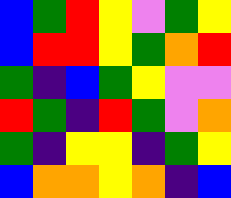[["blue", "green", "red", "yellow", "violet", "green", "yellow"], ["blue", "red", "red", "yellow", "green", "orange", "red"], ["green", "indigo", "blue", "green", "yellow", "violet", "violet"], ["red", "green", "indigo", "red", "green", "violet", "orange"], ["green", "indigo", "yellow", "yellow", "indigo", "green", "yellow"], ["blue", "orange", "orange", "yellow", "orange", "indigo", "blue"]]